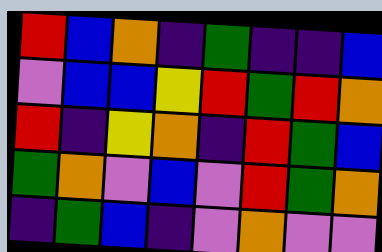[["red", "blue", "orange", "indigo", "green", "indigo", "indigo", "blue"], ["violet", "blue", "blue", "yellow", "red", "green", "red", "orange"], ["red", "indigo", "yellow", "orange", "indigo", "red", "green", "blue"], ["green", "orange", "violet", "blue", "violet", "red", "green", "orange"], ["indigo", "green", "blue", "indigo", "violet", "orange", "violet", "violet"]]